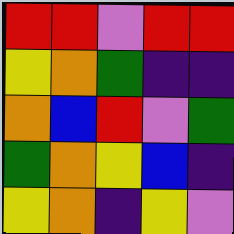[["red", "red", "violet", "red", "red"], ["yellow", "orange", "green", "indigo", "indigo"], ["orange", "blue", "red", "violet", "green"], ["green", "orange", "yellow", "blue", "indigo"], ["yellow", "orange", "indigo", "yellow", "violet"]]